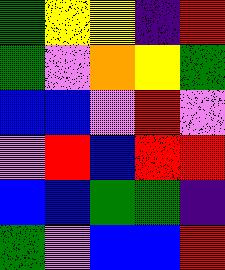[["green", "yellow", "yellow", "indigo", "red"], ["green", "violet", "orange", "yellow", "green"], ["blue", "blue", "violet", "red", "violet"], ["violet", "red", "blue", "red", "red"], ["blue", "blue", "green", "green", "indigo"], ["green", "violet", "blue", "blue", "red"]]